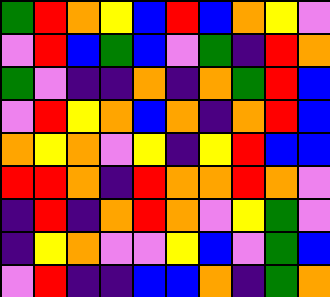[["green", "red", "orange", "yellow", "blue", "red", "blue", "orange", "yellow", "violet"], ["violet", "red", "blue", "green", "blue", "violet", "green", "indigo", "red", "orange"], ["green", "violet", "indigo", "indigo", "orange", "indigo", "orange", "green", "red", "blue"], ["violet", "red", "yellow", "orange", "blue", "orange", "indigo", "orange", "red", "blue"], ["orange", "yellow", "orange", "violet", "yellow", "indigo", "yellow", "red", "blue", "blue"], ["red", "red", "orange", "indigo", "red", "orange", "orange", "red", "orange", "violet"], ["indigo", "red", "indigo", "orange", "red", "orange", "violet", "yellow", "green", "violet"], ["indigo", "yellow", "orange", "violet", "violet", "yellow", "blue", "violet", "green", "blue"], ["violet", "red", "indigo", "indigo", "blue", "blue", "orange", "indigo", "green", "orange"]]